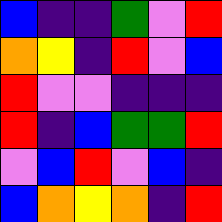[["blue", "indigo", "indigo", "green", "violet", "red"], ["orange", "yellow", "indigo", "red", "violet", "blue"], ["red", "violet", "violet", "indigo", "indigo", "indigo"], ["red", "indigo", "blue", "green", "green", "red"], ["violet", "blue", "red", "violet", "blue", "indigo"], ["blue", "orange", "yellow", "orange", "indigo", "red"]]